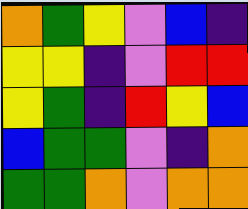[["orange", "green", "yellow", "violet", "blue", "indigo"], ["yellow", "yellow", "indigo", "violet", "red", "red"], ["yellow", "green", "indigo", "red", "yellow", "blue"], ["blue", "green", "green", "violet", "indigo", "orange"], ["green", "green", "orange", "violet", "orange", "orange"]]